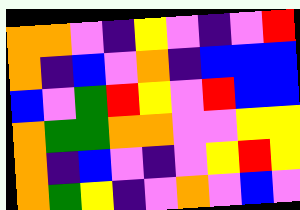[["orange", "orange", "violet", "indigo", "yellow", "violet", "indigo", "violet", "red"], ["orange", "indigo", "blue", "violet", "orange", "indigo", "blue", "blue", "blue"], ["blue", "violet", "green", "red", "yellow", "violet", "red", "blue", "blue"], ["orange", "green", "green", "orange", "orange", "violet", "violet", "yellow", "yellow"], ["orange", "indigo", "blue", "violet", "indigo", "violet", "yellow", "red", "yellow"], ["orange", "green", "yellow", "indigo", "violet", "orange", "violet", "blue", "violet"]]